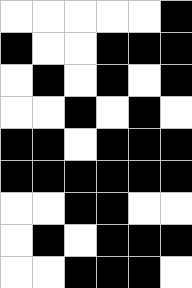[["white", "white", "white", "white", "white", "black"], ["black", "white", "white", "black", "black", "black"], ["white", "black", "white", "black", "white", "black"], ["white", "white", "black", "white", "black", "white"], ["black", "black", "white", "black", "black", "black"], ["black", "black", "black", "black", "black", "black"], ["white", "white", "black", "black", "white", "white"], ["white", "black", "white", "black", "black", "black"], ["white", "white", "black", "black", "black", "white"]]